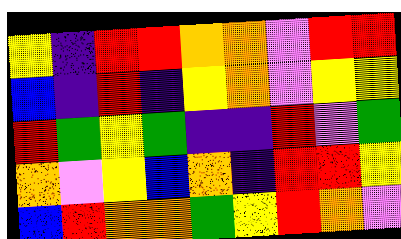[["yellow", "indigo", "red", "red", "orange", "orange", "violet", "red", "red"], ["blue", "indigo", "red", "indigo", "yellow", "orange", "violet", "yellow", "yellow"], ["red", "green", "yellow", "green", "indigo", "indigo", "red", "violet", "green"], ["orange", "violet", "yellow", "blue", "orange", "indigo", "red", "red", "yellow"], ["blue", "red", "orange", "orange", "green", "yellow", "red", "orange", "violet"]]